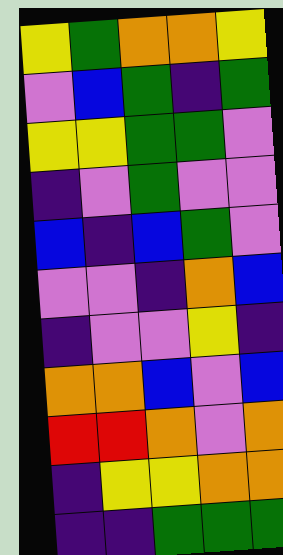[["yellow", "green", "orange", "orange", "yellow"], ["violet", "blue", "green", "indigo", "green"], ["yellow", "yellow", "green", "green", "violet"], ["indigo", "violet", "green", "violet", "violet"], ["blue", "indigo", "blue", "green", "violet"], ["violet", "violet", "indigo", "orange", "blue"], ["indigo", "violet", "violet", "yellow", "indigo"], ["orange", "orange", "blue", "violet", "blue"], ["red", "red", "orange", "violet", "orange"], ["indigo", "yellow", "yellow", "orange", "orange"], ["indigo", "indigo", "green", "green", "green"]]